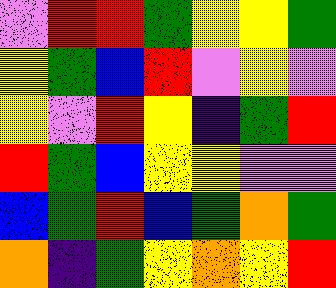[["violet", "red", "red", "green", "yellow", "yellow", "green"], ["yellow", "green", "blue", "red", "violet", "yellow", "violet"], ["yellow", "violet", "red", "yellow", "indigo", "green", "red"], ["red", "green", "blue", "yellow", "yellow", "violet", "violet"], ["blue", "green", "red", "blue", "green", "orange", "green"], ["orange", "indigo", "green", "yellow", "orange", "yellow", "red"]]